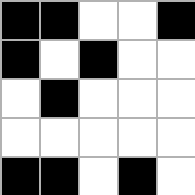[["black", "black", "white", "white", "black"], ["black", "white", "black", "white", "white"], ["white", "black", "white", "white", "white"], ["white", "white", "white", "white", "white"], ["black", "black", "white", "black", "white"]]